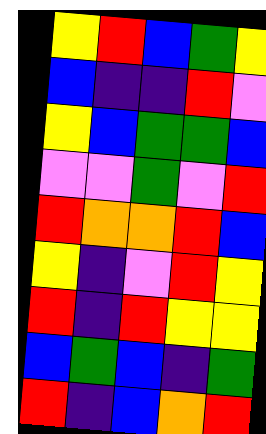[["yellow", "red", "blue", "green", "yellow"], ["blue", "indigo", "indigo", "red", "violet"], ["yellow", "blue", "green", "green", "blue"], ["violet", "violet", "green", "violet", "red"], ["red", "orange", "orange", "red", "blue"], ["yellow", "indigo", "violet", "red", "yellow"], ["red", "indigo", "red", "yellow", "yellow"], ["blue", "green", "blue", "indigo", "green"], ["red", "indigo", "blue", "orange", "red"]]